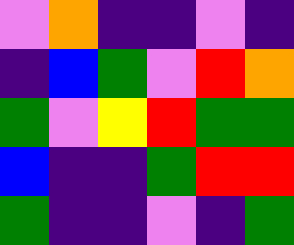[["violet", "orange", "indigo", "indigo", "violet", "indigo"], ["indigo", "blue", "green", "violet", "red", "orange"], ["green", "violet", "yellow", "red", "green", "green"], ["blue", "indigo", "indigo", "green", "red", "red"], ["green", "indigo", "indigo", "violet", "indigo", "green"]]